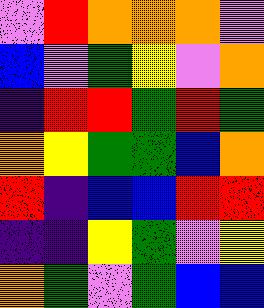[["violet", "red", "orange", "orange", "orange", "violet"], ["blue", "violet", "green", "yellow", "violet", "orange"], ["indigo", "red", "red", "green", "red", "green"], ["orange", "yellow", "green", "green", "blue", "orange"], ["red", "indigo", "blue", "blue", "red", "red"], ["indigo", "indigo", "yellow", "green", "violet", "yellow"], ["orange", "green", "violet", "green", "blue", "blue"]]